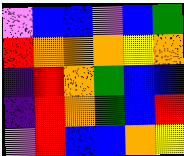[["violet", "blue", "blue", "violet", "blue", "green"], ["red", "orange", "orange", "orange", "yellow", "orange"], ["indigo", "red", "orange", "green", "blue", "blue"], ["indigo", "red", "orange", "green", "blue", "red"], ["violet", "red", "blue", "blue", "orange", "yellow"]]